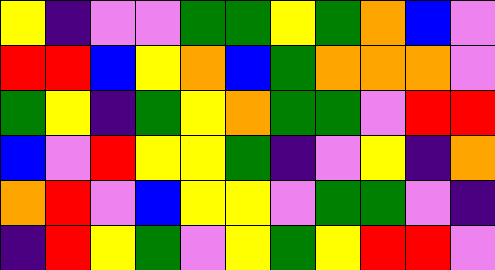[["yellow", "indigo", "violet", "violet", "green", "green", "yellow", "green", "orange", "blue", "violet"], ["red", "red", "blue", "yellow", "orange", "blue", "green", "orange", "orange", "orange", "violet"], ["green", "yellow", "indigo", "green", "yellow", "orange", "green", "green", "violet", "red", "red"], ["blue", "violet", "red", "yellow", "yellow", "green", "indigo", "violet", "yellow", "indigo", "orange"], ["orange", "red", "violet", "blue", "yellow", "yellow", "violet", "green", "green", "violet", "indigo"], ["indigo", "red", "yellow", "green", "violet", "yellow", "green", "yellow", "red", "red", "violet"]]